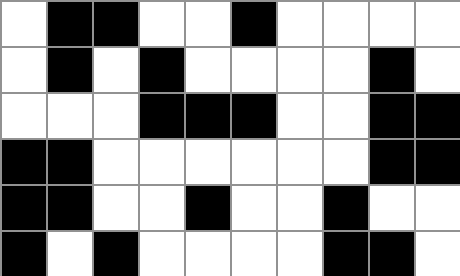[["white", "black", "black", "white", "white", "black", "white", "white", "white", "white"], ["white", "black", "white", "black", "white", "white", "white", "white", "black", "white"], ["white", "white", "white", "black", "black", "black", "white", "white", "black", "black"], ["black", "black", "white", "white", "white", "white", "white", "white", "black", "black"], ["black", "black", "white", "white", "black", "white", "white", "black", "white", "white"], ["black", "white", "black", "white", "white", "white", "white", "black", "black", "white"]]